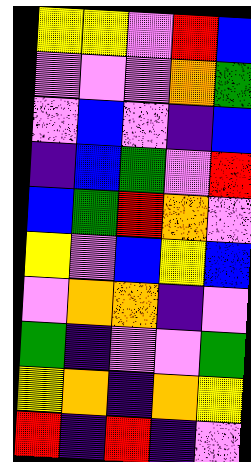[["yellow", "yellow", "violet", "red", "blue"], ["violet", "violet", "violet", "orange", "green"], ["violet", "blue", "violet", "indigo", "blue"], ["indigo", "blue", "green", "violet", "red"], ["blue", "green", "red", "orange", "violet"], ["yellow", "violet", "blue", "yellow", "blue"], ["violet", "orange", "orange", "indigo", "violet"], ["green", "indigo", "violet", "violet", "green"], ["yellow", "orange", "indigo", "orange", "yellow"], ["red", "indigo", "red", "indigo", "violet"]]